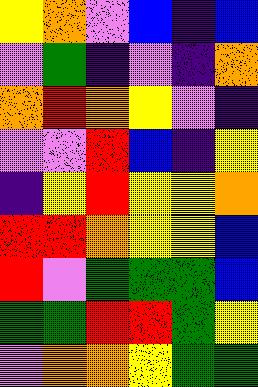[["yellow", "orange", "violet", "blue", "indigo", "blue"], ["violet", "green", "indigo", "violet", "indigo", "orange"], ["orange", "red", "orange", "yellow", "violet", "indigo"], ["violet", "violet", "red", "blue", "indigo", "yellow"], ["indigo", "yellow", "red", "yellow", "yellow", "orange"], ["red", "red", "orange", "yellow", "yellow", "blue"], ["red", "violet", "green", "green", "green", "blue"], ["green", "green", "red", "red", "green", "yellow"], ["violet", "orange", "orange", "yellow", "green", "green"]]